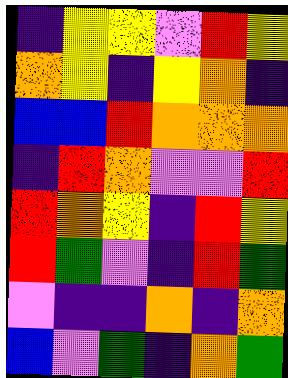[["indigo", "yellow", "yellow", "violet", "red", "yellow"], ["orange", "yellow", "indigo", "yellow", "orange", "indigo"], ["blue", "blue", "red", "orange", "orange", "orange"], ["indigo", "red", "orange", "violet", "violet", "red"], ["red", "orange", "yellow", "indigo", "red", "yellow"], ["red", "green", "violet", "indigo", "red", "green"], ["violet", "indigo", "indigo", "orange", "indigo", "orange"], ["blue", "violet", "green", "indigo", "orange", "green"]]